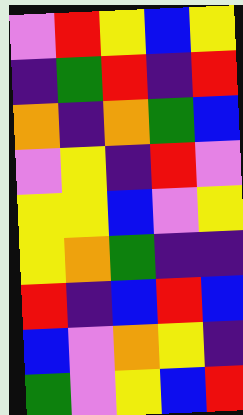[["violet", "red", "yellow", "blue", "yellow"], ["indigo", "green", "red", "indigo", "red"], ["orange", "indigo", "orange", "green", "blue"], ["violet", "yellow", "indigo", "red", "violet"], ["yellow", "yellow", "blue", "violet", "yellow"], ["yellow", "orange", "green", "indigo", "indigo"], ["red", "indigo", "blue", "red", "blue"], ["blue", "violet", "orange", "yellow", "indigo"], ["green", "violet", "yellow", "blue", "red"]]